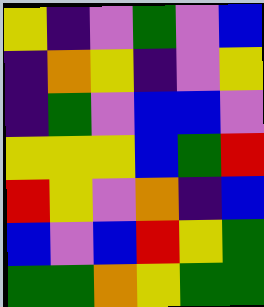[["yellow", "indigo", "violet", "green", "violet", "blue"], ["indigo", "orange", "yellow", "indigo", "violet", "yellow"], ["indigo", "green", "violet", "blue", "blue", "violet"], ["yellow", "yellow", "yellow", "blue", "green", "red"], ["red", "yellow", "violet", "orange", "indigo", "blue"], ["blue", "violet", "blue", "red", "yellow", "green"], ["green", "green", "orange", "yellow", "green", "green"]]